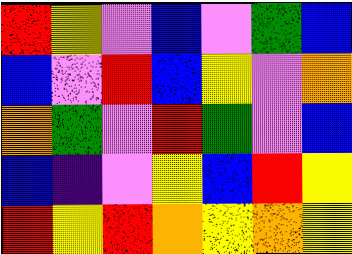[["red", "yellow", "violet", "blue", "violet", "green", "blue"], ["blue", "violet", "red", "blue", "yellow", "violet", "orange"], ["orange", "green", "violet", "red", "green", "violet", "blue"], ["blue", "indigo", "violet", "yellow", "blue", "red", "yellow"], ["red", "yellow", "red", "orange", "yellow", "orange", "yellow"]]